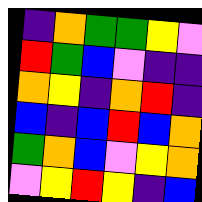[["indigo", "orange", "green", "green", "yellow", "violet"], ["red", "green", "blue", "violet", "indigo", "indigo"], ["orange", "yellow", "indigo", "orange", "red", "indigo"], ["blue", "indigo", "blue", "red", "blue", "orange"], ["green", "orange", "blue", "violet", "yellow", "orange"], ["violet", "yellow", "red", "yellow", "indigo", "blue"]]